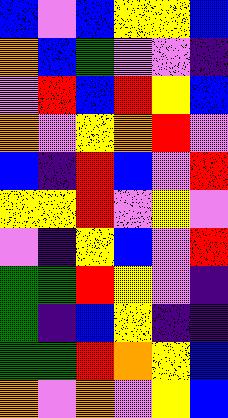[["blue", "violet", "blue", "yellow", "yellow", "blue"], ["orange", "blue", "green", "violet", "violet", "indigo"], ["violet", "red", "blue", "red", "yellow", "blue"], ["orange", "violet", "yellow", "orange", "red", "violet"], ["blue", "indigo", "red", "blue", "violet", "red"], ["yellow", "yellow", "red", "violet", "yellow", "violet"], ["violet", "indigo", "yellow", "blue", "violet", "red"], ["green", "green", "red", "yellow", "violet", "indigo"], ["green", "indigo", "blue", "yellow", "indigo", "indigo"], ["green", "green", "red", "orange", "yellow", "blue"], ["orange", "violet", "orange", "violet", "yellow", "blue"]]